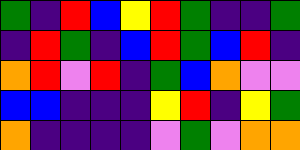[["green", "indigo", "red", "blue", "yellow", "red", "green", "indigo", "indigo", "green"], ["indigo", "red", "green", "indigo", "blue", "red", "green", "blue", "red", "indigo"], ["orange", "red", "violet", "red", "indigo", "green", "blue", "orange", "violet", "violet"], ["blue", "blue", "indigo", "indigo", "indigo", "yellow", "red", "indigo", "yellow", "green"], ["orange", "indigo", "indigo", "indigo", "indigo", "violet", "green", "violet", "orange", "orange"]]